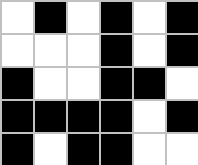[["white", "black", "white", "black", "white", "black"], ["white", "white", "white", "black", "white", "black"], ["black", "white", "white", "black", "black", "white"], ["black", "black", "black", "black", "white", "black"], ["black", "white", "black", "black", "white", "white"]]